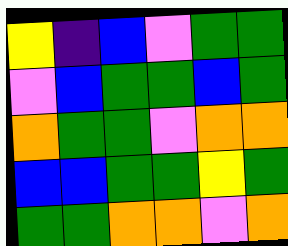[["yellow", "indigo", "blue", "violet", "green", "green"], ["violet", "blue", "green", "green", "blue", "green"], ["orange", "green", "green", "violet", "orange", "orange"], ["blue", "blue", "green", "green", "yellow", "green"], ["green", "green", "orange", "orange", "violet", "orange"]]